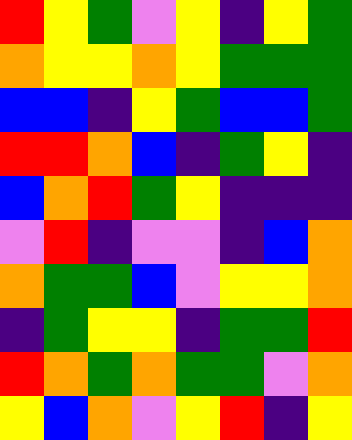[["red", "yellow", "green", "violet", "yellow", "indigo", "yellow", "green"], ["orange", "yellow", "yellow", "orange", "yellow", "green", "green", "green"], ["blue", "blue", "indigo", "yellow", "green", "blue", "blue", "green"], ["red", "red", "orange", "blue", "indigo", "green", "yellow", "indigo"], ["blue", "orange", "red", "green", "yellow", "indigo", "indigo", "indigo"], ["violet", "red", "indigo", "violet", "violet", "indigo", "blue", "orange"], ["orange", "green", "green", "blue", "violet", "yellow", "yellow", "orange"], ["indigo", "green", "yellow", "yellow", "indigo", "green", "green", "red"], ["red", "orange", "green", "orange", "green", "green", "violet", "orange"], ["yellow", "blue", "orange", "violet", "yellow", "red", "indigo", "yellow"]]